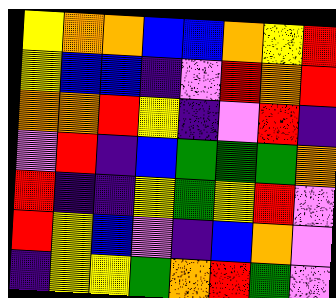[["yellow", "orange", "orange", "blue", "blue", "orange", "yellow", "red"], ["yellow", "blue", "blue", "indigo", "violet", "red", "orange", "red"], ["orange", "orange", "red", "yellow", "indigo", "violet", "red", "indigo"], ["violet", "red", "indigo", "blue", "green", "green", "green", "orange"], ["red", "indigo", "indigo", "yellow", "green", "yellow", "red", "violet"], ["red", "yellow", "blue", "violet", "indigo", "blue", "orange", "violet"], ["indigo", "yellow", "yellow", "green", "orange", "red", "green", "violet"]]